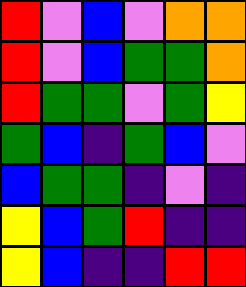[["red", "violet", "blue", "violet", "orange", "orange"], ["red", "violet", "blue", "green", "green", "orange"], ["red", "green", "green", "violet", "green", "yellow"], ["green", "blue", "indigo", "green", "blue", "violet"], ["blue", "green", "green", "indigo", "violet", "indigo"], ["yellow", "blue", "green", "red", "indigo", "indigo"], ["yellow", "blue", "indigo", "indigo", "red", "red"]]